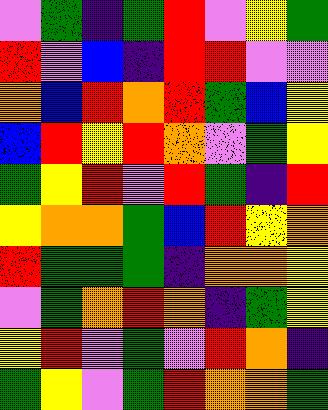[["violet", "green", "indigo", "green", "red", "violet", "yellow", "green"], ["red", "violet", "blue", "indigo", "red", "red", "violet", "violet"], ["orange", "blue", "red", "orange", "red", "green", "blue", "yellow"], ["blue", "red", "yellow", "red", "orange", "violet", "green", "yellow"], ["green", "yellow", "red", "violet", "red", "green", "indigo", "red"], ["yellow", "orange", "orange", "green", "blue", "red", "yellow", "orange"], ["red", "green", "green", "green", "indigo", "orange", "orange", "yellow"], ["violet", "green", "orange", "red", "orange", "indigo", "green", "yellow"], ["yellow", "red", "violet", "green", "violet", "red", "orange", "indigo"], ["green", "yellow", "violet", "green", "red", "orange", "orange", "green"]]